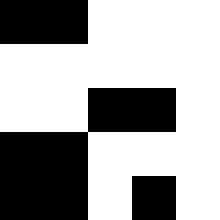[["black", "black", "white", "white", "white"], ["white", "white", "white", "white", "white"], ["white", "white", "black", "black", "white"], ["black", "black", "white", "white", "white"], ["black", "black", "white", "black", "white"]]